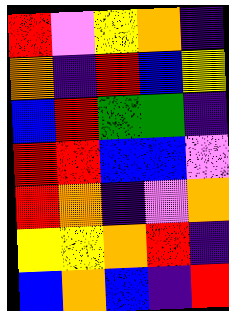[["red", "violet", "yellow", "orange", "indigo"], ["orange", "indigo", "red", "blue", "yellow"], ["blue", "red", "green", "green", "indigo"], ["red", "red", "blue", "blue", "violet"], ["red", "orange", "indigo", "violet", "orange"], ["yellow", "yellow", "orange", "red", "indigo"], ["blue", "orange", "blue", "indigo", "red"]]